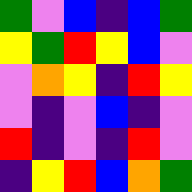[["green", "violet", "blue", "indigo", "blue", "green"], ["yellow", "green", "red", "yellow", "blue", "violet"], ["violet", "orange", "yellow", "indigo", "red", "yellow"], ["violet", "indigo", "violet", "blue", "indigo", "violet"], ["red", "indigo", "violet", "indigo", "red", "violet"], ["indigo", "yellow", "red", "blue", "orange", "green"]]